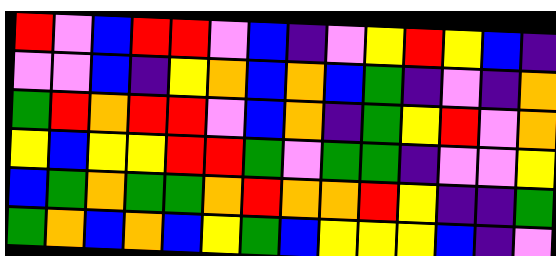[["red", "violet", "blue", "red", "red", "violet", "blue", "indigo", "violet", "yellow", "red", "yellow", "blue", "indigo"], ["violet", "violet", "blue", "indigo", "yellow", "orange", "blue", "orange", "blue", "green", "indigo", "violet", "indigo", "orange"], ["green", "red", "orange", "red", "red", "violet", "blue", "orange", "indigo", "green", "yellow", "red", "violet", "orange"], ["yellow", "blue", "yellow", "yellow", "red", "red", "green", "violet", "green", "green", "indigo", "violet", "violet", "yellow"], ["blue", "green", "orange", "green", "green", "orange", "red", "orange", "orange", "red", "yellow", "indigo", "indigo", "green"], ["green", "orange", "blue", "orange", "blue", "yellow", "green", "blue", "yellow", "yellow", "yellow", "blue", "indigo", "violet"]]